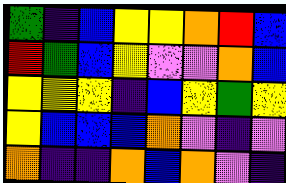[["green", "indigo", "blue", "yellow", "yellow", "orange", "red", "blue"], ["red", "green", "blue", "yellow", "violet", "violet", "orange", "blue"], ["yellow", "yellow", "yellow", "indigo", "blue", "yellow", "green", "yellow"], ["yellow", "blue", "blue", "blue", "orange", "violet", "indigo", "violet"], ["orange", "indigo", "indigo", "orange", "blue", "orange", "violet", "indigo"]]